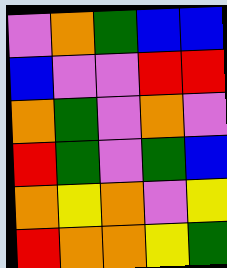[["violet", "orange", "green", "blue", "blue"], ["blue", "violet", "violet", "red", "red"], ["orange", "green", "violet", "orange", "violet"], ["red", "green", "violet", "green", "blue"], ["orange", "yellow", "orange", "violet", "yellow"], ["red", "orange", "orange", "yellow", "green"]]